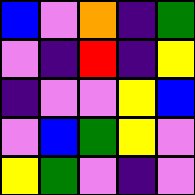[["blue", "violet", "orange", "indigo", "green"], ["violet", "indigo", "red", "indigo", "yellow"], ["indigo", "violet", "violet", "yellow", "blue"], ["violet", "blue", "green", "yellow", "violet"], ["yellow", "green", "violet", "indigo", "violet"]]